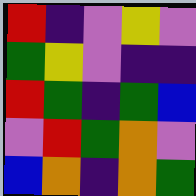[["red", "indigo", "violet", "yellow", "violet"], ["green", "yellow", "violet", "indigo", "indigo"], ["red", "green", "indigo", "green", "blue"], ["violet", "red", "green", "orange", "violet"], ["blue", "orange", "indigo", "orange", "green"]]